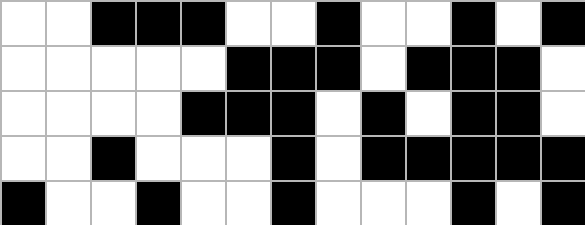[["white", "white", "black", "black", "black", "white", "white", "black", "white", "white", "black", "white", "black"], ["white", "white", "white", "white", "white", "black", "black", "black", "white", "black", "black", "black", "white"], ["white", "white", "white", "white", "black", "black", "black", "white", "black", "white", "black", "black", "white"], ["white", "white", "black", "white", "white", "white", "black", "white", "black", "black", "black", "black", "black"], ["black", "white", "white", "black", "white", "white", "black", "white", "white", "white", "black", "white", "black"]]